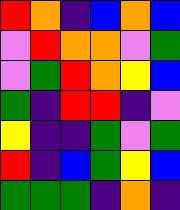[["red", "orange", "indigo", "blue", "orange", "blue"], ["violet", "red", "orange", "orange", "violet", "green"], ["violet", "green", "red", "orange", "yellow", "blue"], ["green", "indigo", "red", "red", "indigo", "violet"], ["yellow", "indigo", "indigo", "green", "violet", "green"], ["red", "indigo", "blue", "green", "yellow", "blue"], ["green", "green", "green", "indigo", "orange", "indigo"]]